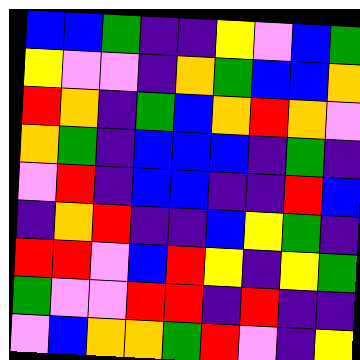[["blue", "blue", "green", "indigo", "indigo", "yellow", "violet", "blue", "green"], ["yellow", "violet", "violet", "indigo", "orange", "green", "blue", "blue", "orange"], ["red", "orange", "indigo", "green", "blue", "orange", "red", "orange", "violet"], ["orange", "green", "indigo", "blue", "blue", "blue", "indigo", "green", "indigo"], ["violet", "red", "indigo", "blue", "blue", "indigo", "indigo", "red", "blue"], ["indigo", "orange", "red", "indigo", "indigo", "blue", "yellow", "green", "indigo"], ["red", "red", "violet", "blue", "red", "yellow", "indigo", "yellow", "green"], ["green", "violet", "violet", "red", "red", "indigo", "red", "indigo", "indigo"], ["violet", "blue", "orange", "orange", "green", "red", "violet", "indigo", "yellow"]]